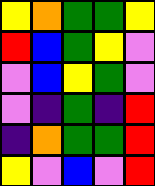[["yellow", "orange", "green", "green", "yellow"], ["red", "blue", "green", "yellow", "violet"], ["violet", "blue", "yellow", "green", "violet"], ["violet", "indigo", "green", "indigo", "red"], ["indigo", "orange", "green", "green", "red"], ["yellow", "violet", "blue", "violet", "red"]]